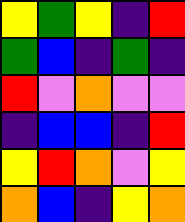[["yellow", "green", "yellow", "indigo", "red"], ["green", "blue", "indigo", "green", "indigo"], ["red", "violet", "orange", "violet", "violet"], ["indigo", "blue", "blue", "indigo", "red"], ["yellow", "red", "orange", "violet", "yellow"], ["orange", "blue", "indigo", "yellow", "orange"]]